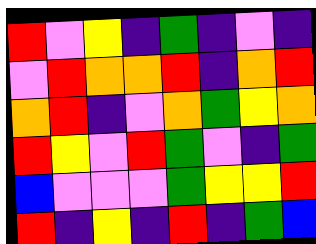[["red", "violet", "yellow", "indigo", "green", "indigo", "violet", "indigo"], ["violet", "red", "orange", "orange", "red", "indigo", "orange", "red"], ["orange", "red", "indigo", "violet", "orange", "green", "yellow", "orange"], ["red", "yellow", "violet", "red", "green", "violet", "indigo", "green"], ["blue", "violet", "violet", "violet", "green", "yellow", "yellow", "red"], ["red", "indigo", "yellow", "indigo", "red", "indigo", "green", "blue"]]